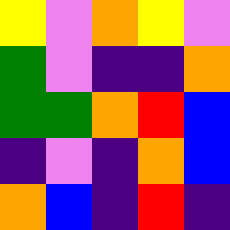[["yellow", "violet", "orange", "yellow", "violet"], ["green", "violet", "indigo", "indigo", "orange"], ["green", "green", "orange", "red", "blue"], ["indigo", "violet", "indigo", "orange", "blue"], ["orange", "blue", "indigo", "red", "indigo"]]